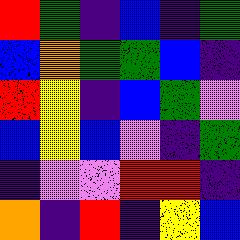[["red", "green", "indigo", "blue", "indigo", "green"], ["blue", "orange", "green", "green", "blue", "indigo"], ["red", "yellow", "indigo", "blue", "green", "violet"], ["blue", "yellow", "blue", "violet", "indigo", "green"], ["indigo", "violet", "violet", "red", "red", "indigo"], ["orange", "indigo", "red", "indigo", "yellow", "blue"]]